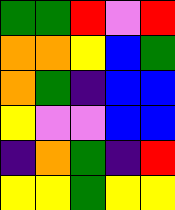[["green", "green", "red", "violet", "red"], ["orange", "orange", "yellow", "blue", "green"], ["orange", "green", "indigo", "blue", "blue"], ["yellow", "violet", "violet", "blue", "blue"], ["indigo", "orange", "green", "indigo", "red"], ["yellow", "yellow", "green", "yellow", "yellow"]]